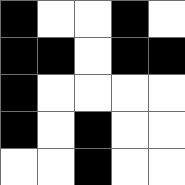[["black", "white", "white", "black", "white"], ["black", "black", "white", "black", "black"], ["black", "white", "white", "white", "white"], ["black", "white", "black", "white", "white"], ["white", "white", "black", "white", "white"]]